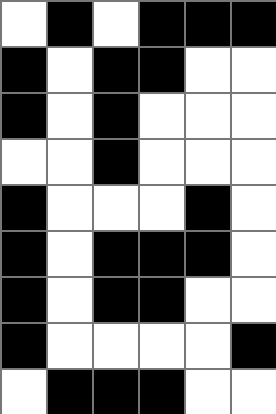[["white", "black", "white", "black", "black", "black"], ["black", "white", "black", "black", "white", "white"], ["black", "white", "black", "white", "white", "white"], ["white", "white", "black", "white", "white", "white"], ["black", "white", "white", "white", "black", "white"], ["black", "white", "black", "black", "black", "white"], ["black", "white", "black", "black", "white", "white"], ["black", "white", "white", "white", "white", "black"], ["white", "black", "black", "black", "white", "white"]]